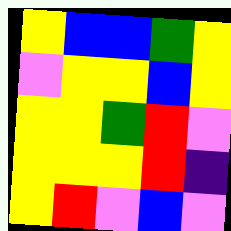[["yellow", "blue", "blue", "green", "yellow"], ["violet", "yellow", "yellow", "blue", "yellow"], ["yellow", "yellow", "green", "red", "violet"], ["yellow", "yellow", "yellow", "red", "indigo"], ["yellow", "red", "violet", "blue", "violet"]]